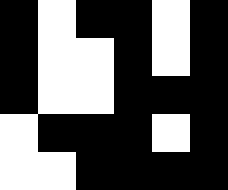[["black", "white", "black", "black", "white", "black"], ["black", "white", "white", "black", "white", "black"], ["black", "white", "white", "black", "black", "black"], ["white", "black", "black", "black", "white", "black"], ["white", "white", "black", "black", "black", "black"]]